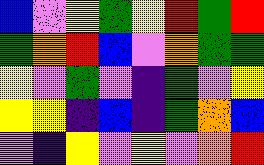[["blue", "violet", "yellow", "green", "yellow", "red", "green", "red"], ["green", "orange", "red", "blue", "violet", "orange", "green", "green"], ["yellow", "violet", "green", "violet", "indigo", "green", "violet", "yellow"], ["yellow", "yellow", "indigo", "blue", "indigo", "green", "orange", "blue"], ["violet", "indigo", "yellow", "violet", "yellow", "violet", "orange", "red"]]